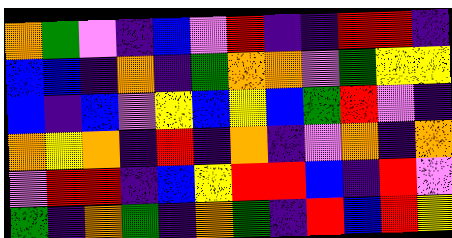[["orange", "green", "violet", "indigo", "blue", "violet", "red", "indigo", "indigo", "red", "red", "indigo"], ["blue", "blue", "indigo", "orange", "indigo", "green", "orange", "orange", "violet", "green", "yellow", "yellow"], ["blue", "indigo", "blue", "violet", "yellow", "blue", "yellow", "blue", "green", "red", "violet", "indigo"], ["orange", "yellow", "orange", "indigo", "red", "indigo", "orange", "indigo", "violet", "orange", "indigo", "orange"], ["violet", "red", "red", "indigo", "blue", "yellow", "red", "red", "blue", "indigo", "red", "violet"], ["green", "indigo", "orange", "green", "indigo", "orange", "green", "indigo", "red", "blue", "red", "yellow"]]